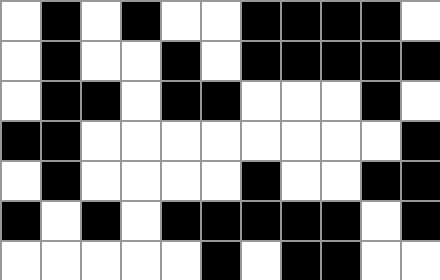[["white", "black", "white", "black", "white", "white", "black", "black", "black", "black", "white"], ["white", "black", "white", "white", "black", "white", "black", "black", "black", "black", "black"], ["white", "black", "black", "white", "black", "black", "white", "white", "white", "black", "white"], ["black", "black", "white", "white", "white", "white", "white", "white", "white", "white", "black"], ["white", "black", "white", "white", "white", "white", "black", "white", "white", "black", "black"], ["black", "white", "black", "white", "black", "black", "black", "black", "black", "white", "black"], ["white", "white", "white", "white", "white", "black", "white", "black", "black", "white", "white"]]